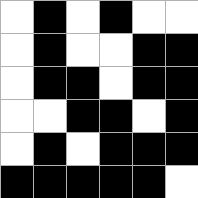[["white", "black", "white", "black", "white", "white"], ["white", "black", "white", "white", "black", "black"], ["white", "black", "black", "white", "black", "black"], ["white", "white", "black", "black", "white", "black"], ["white", "black", "white", "black", "black", "black"], ["black", "black", "black", "black", "black", "white"]]